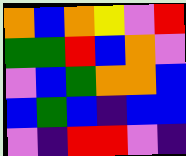[["orange", "blue", "orange", "yellow", "violet", "red"], ["green", "green", "red", "blue", "orange", "violet"], ["violet", "blue", "green", "orange", "orange", "blue"], ["blue", "green", "blue", "indigo", "blue", "blue"], ["violet", "indigo", "red", "red", "violet", "indigo"]]